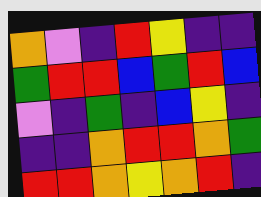[["orange", "violet", "indigo", "red", "yellow", "indigo", "indigo"], ["green", "red", "red", "blue", "green", "red", "blue"], ["violet", "indigo", "green", "indigo", "blue", "yellow", "indigo"], ["indigo", "indigo", "orange", "red", "red", "orange", "green"], ["red", "red", "orange", "yellow", "orange", "red", "indigo"]]